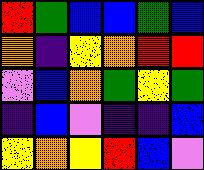[["red", "green", "blue", "blue", "green", "blue"], ["orange", "indigo", "yellow", "orange", "red", "red"], ["violet", "blue", "orange", "green", "yellow", "green"], ["indigo", "blue", "violet", "indigo", "indigo", "blue"], ["yellow", "orange", "yellow", "red", "blue", "violet"]]